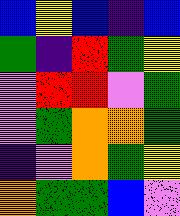[["blue", "yellow", "blue", "indigo", "blue"], ["green", "indigo", "red", "green", "yellow"], ["violet", "red", "red", "violet", "green"], ["violet", "green", "orange", "orange", "green"], ["indigo", "violet", "orange", "green", "yellow"], ["orange", "green", "green", "blue", "violet"]]